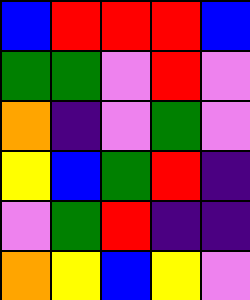[["blue", "red", "red", "red", "blue"], ["green", "green", "violet", "red", "violet"], ["orange", "indigo", "violet", "green", "violet"], ["yellow", "blue", "green", "red", "indigo"], ["violet", "green", "red", "indigo", "indigo"], ["orange", "yellow", "blue", "yellow", "violet"]]